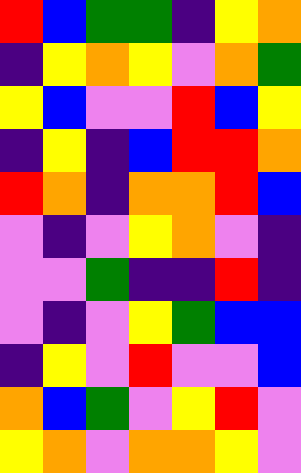[["red", "blue", "green", "green", "indigo", "yellow", "orange"], ["indigo", "yellow", "orange", "yellow", "violet", "orange", "green"], ["yellow", "blue", "violet", "violet", "red", "blue", "yellow"], ["indigo", "yellow", "indigo", "blue", "red", "red", "orange"], ["red", "orange", "indigo", "orange", "orange", "red", "blue"], ["violet", "indigo", "violet", "yellow", "orange", "violet", "indigo"], ["violet", "violet", "green", "indigo", "indigo", "red", "indigo"], ["violet", "indigo", "violet", "yellow", "green", "blue", "blue"], ["indigo", "yellow", "violet", "red", "violet", "violet", "blue"], ["orange", "blue", "green", "violet", "yellow", "red", "violet"], ["yellow", "orange", "violet", "orange", "orange", "yellow", "violet"]]